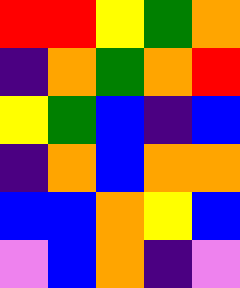[["red", "red", "yellow", "green", "orange"], ["indigo", "orange", "green", "orange", "red"], ["yellow", "green", "blue", "indigo", "blue"], ["indigo", "orange", "blue", "orange", "orange"], ["blue", "blue", "orange", "yellow", "blue"], ["violet", "blue", "orange", "indigo", "violet"]]